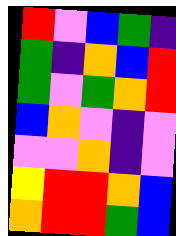[["red", "violet", "blue", "green", "indigo"], ["green", "indigo", "orange", "blue", "red"], ["green", "violet", "green", "orange", "red"], ["blue", "orange", "violet", "indigo", "violet"], ["violet", "violet", "orange", "indigo", "violet"], ["yellow", "red", "red", "orange", "blue"], ["orange", "red", "red", "green", "blue"]]